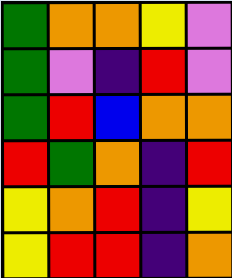[["green", "orange", "orange", "yellow", "violet"], ["green", "violet", "indigo", "red", "violet"], ["green", "red", "blue", "orange", "orange"], ["red", "green", "orange", "indigo", "red"], ["yellow", "orange", "red", "indigo", "yellow"], ["yellow", "red", "red", "indigo", "orange"]]